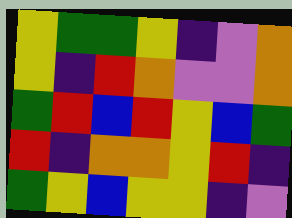[["yellow", "green", "green", "yellow", "indigo", "violet", "orange"], ["yellow", "indigo", "red", "orange", "violet", "violet", "orange"], ["green", "red", "blue", "red", "yellow", "blue", "green"], ["red", "indigo", "orange", "orange", "yellow", "red", "indigo"], ["green", "yellow", "blue", "yellow", "yellow", "indigo", "violet"]]